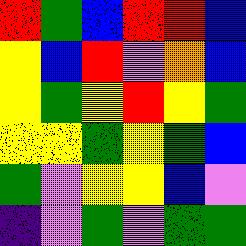[["red", "green", "blue", "red", "red", "blue"], ["yellow", "blue", "red", "violet", "orange", "blue"], ["yellow", "green", "yellow", "red", "yellow", "green"], ["yellow", "yellow", "green", "yellow", "green", "blue"], ["green", "violet", "yellow", "yellow", "blue", "violet"], ["indigo", "violet", "green", "violet", "green", "green"]]